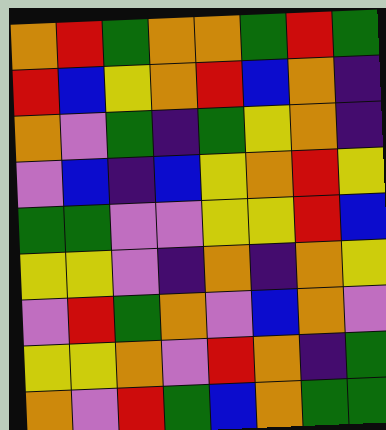[["orange", "red", "green", "orange", "orange", "green", "red", "green"], ["red", "blue", "yellow", "orange", "red", "blue", "orange", "indigo"], ["orange", "violet", "green", "indigo", "green", "yellow", "orange", "indigo"], ["violet", "blue", "indigo", "blue", "yellow", "orange", "red", "yellow"], ["green", "green", "violet", "violet", "yellow", "yellow", "red", "blue"], ["yellow", "yellow", "violet", "indigo", "orange", "indigo", "orange", "yellow"], ["violet", "red", "green", "orange", "violet", "blue", "orange", "violet"], ["yellow", "yellow", "orange", "violet", "red", "orange", "indigo", "green"], ["orange", "violet", "red", "green", "blue", "orange", "green", "green"]]